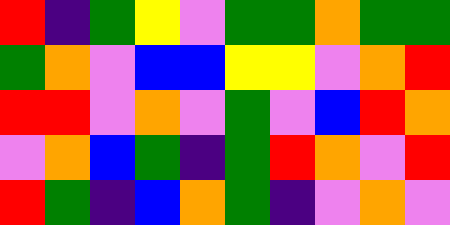[["red", "indigo", "green", "yellow", "violet", "green", "green", "orange", "green", "green"], ["green", "orange", "violet", "blue", "blue", "yellow", "yellow", "violet", "orange", "red"], ["red", "red", "violet", "orange", "violet", "green", "violet", "blue", "red", "orange"], ["violet", "orange", "blue", "green", "indigo", "green", "red", "orange", "violet", "red"], ["red", "green", "indigo", "blue", "orange", "green", "indigo", "violet", "orange", "violet"]]